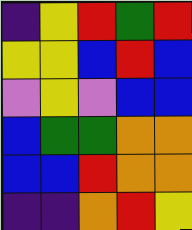[["indigo", "yellow", "red", "green", "red"], ["yellow", "yellow", "blue", "red", "blue"], ["violet", "yellow", "violet", "blue", "blue"], ["blue", "green", "green", "orange", "orange"], ["blue", "blue", "red", "orange", "orange"], ["indigo", "indigo", "orange", "red", "yellow"]]